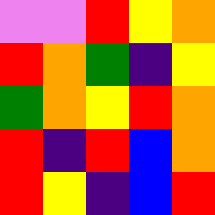[["violet", "violet", "red", "yellow", "orange"], ["red", "orange", "green", "indigo", "yellow"], ["green", "orange", "yellow", "red", "orange"], ["red", "indigo", "red", "blue", "orange"], ["red", "yellow", "indigo", "blue", "red"]]